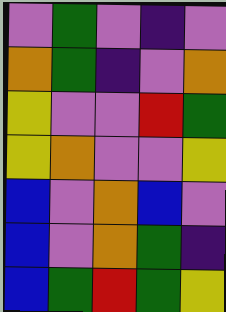[["violet", "green", "violet", "indigo", "violet"], ["orange", "green", "indigo", "violet", "orange"], ["yellow", "violet", "violet", "red", "green"], ["yellow", "orange", "violet", "violet", "yellow"], ["blue", "violet", "orange", "blue", "violet"], ["blue", "violet", "orange", "green", "indigo"], ["blue", "green", "red", "green", "yellow"]]